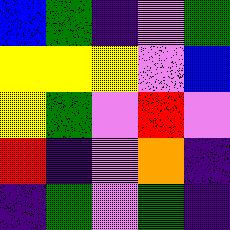[["blue", "green", "indigo", "violet", "green"], ["yellow", "yellow", "yellow", "violet", "blue"], ["yellow", "green", "violet", "red", "violet"], ["red", "indigo", "violet", "orange", "indigo"], ["indigo", "green", "violet", "green", "indigo"]]